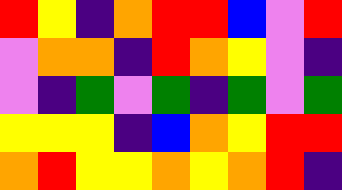[["red", "yellow", "indigo", "orange", "red", "red", "blue", "violet", "red"], ["violet", "orange", "orange", "indigo", "red", "orange", "yellow", "violet", "indigo"], ["violet", "indigo", "green", "violet", "green", "indigo", "green", "violet", "green"], ["yellow", "yellow", "yellow", "indigo", "blue", "orange", "yellow", "red", "red"], ["orange", "red", "yellow", "yellow", "orange", "yellow", "orange", "red", "indigo"]]